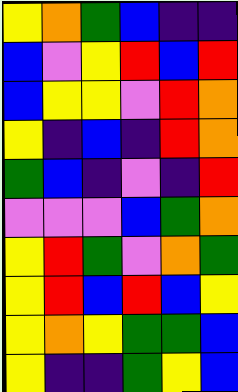[["yellow", "orange", "green", "blue", "indigo", "indigo"], ["blue", "violet", "yellow", "red", "blue", "red"], ["blue", "yellow", "yellow", "violet", "red", "orange"], ["yellow", "indigo", "blue", "indigo", "red", "orange"], ["green", "blue", "indigo", "violet", "indigo", "red"], ["violet", "violet", "violet", "blue", "green", "orange"], ["yellow", "red", "green", "violet", "orange", "green"], ["yellow", "red", "blue", "red", "blue", "yellow"], ["yellow", "orange", "yellow", "green", "green", "blue"], ["yellow", "indigo", "indigo", "green", "yellow", "blue"]]